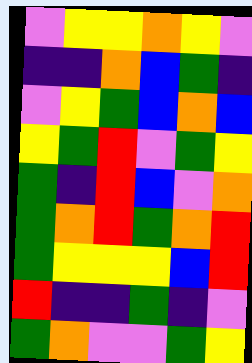[["violet", "yellow", "yellow", "orange", "yellow", "violet"], ["indigo", "indigo", "orange", "blue", "green", "indigo"], ["violet", "yellow", "green", "blue", "orange", "blue"], ["yellow", "green", "red", "violet", "green", "yellow"], ["green", "indigo", "red", "blue", "violet", "orange"], ["green", "orange", "red", "green", "orange", "red"], ["green", "yellow", "yellow", "yellow", "blue", "red"], ["red", "indigo", "indigo", "green", "indigo", "violet"], ["green", "orange", "violet", "violet", "green", "yellow"]]